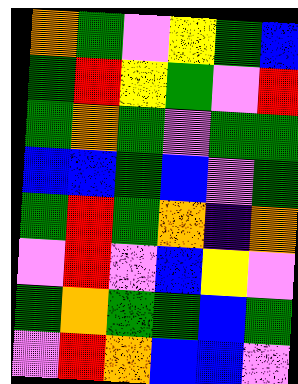[["orange", "green", "violet", "yellow", "green", "blue"], ["green", "red", "yellow", "green", "violet", "red"], ["green", "orange", "green", "violet", "green", "green"], ["blue", "blue", "green", "blue", "violet", "green"], ["green", "red", "green", "orange", "indigo", "orange"], ["violet", "red", "violet", "blue", "yellow", "violet"], ["green", "orange", "green", "green", "blue", "green"], ["violet", "red", "orange", "blue", "blue", "violet"]]